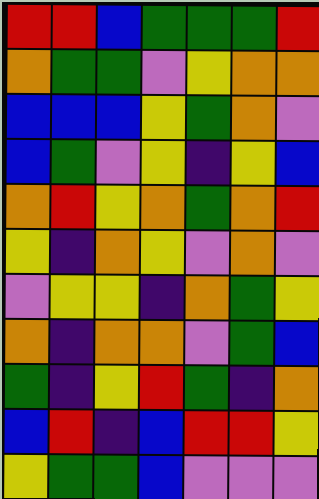[["red", "red", "blue", "green", "green", "green", "red"], ["orange", "green", "green", "violet", "yellow", "orange", "orange"], ["blue", "blue", "blue", "yellow", "green", "orange", "violet"], ["blue", "green", "violet", "yellow", "indigo", "yellow", "blue"], ["orange", "red", "yellow", "orange", "green", "orange", "red"], ["yellow", "indigo", "orange", "yellow", "violet", "orange", "violet"], ["violet", "yellow", "yellow", "indigo", "orange", "green", "yellow"], ["orange", "indigo", "orange", "orange", "violet", "green", "blue"], ["green", "indigo", "yellow", "red", "green", "indigo", "orange"], ["blue", "red", "indigo", "blue", "red", "red", "yellow"], ["yellow", "green", "green", "blue", "violet", "violet", "violet"]]